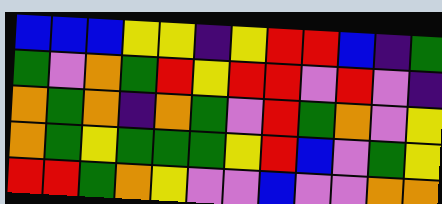[["blue", "blue", "blue", "yellow", "yellow", "indigo", "yellow", "red", "red", "blue", "indigo", "green"], ["green", "violet", "orange", "green", "red", "yellow", "red", "red", "violet", "red", "violet", "indigo"], ["orange", "green", "orange", "indigo", "orange", "green", "violet", "red", "green", "orange", "violet", "yellow"], ["orange", "green", "yellow", "green", "green", "green", "yellow", "red", "blue", "violet", "green", "yellow"], ["red", "red", "green", "orange", "yellow", "violet", "violet", "blue", "violet", "violet", "orange", "orange"]]